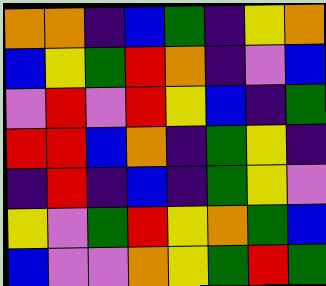[["orange", "orange", "indigo", "blue", "green", "indigo", "yellow", "orange"], ["blue", "yellow", "green", "red", "orange", "indigo", "violet", "blue"], ["violet", "red", "violet", "red", "yellow", "blue", "indigo", "green"], ["red", "red", "blue", "orange", "indigo", "green", "yellow", "indigo"], ["indigo", "red", "indigo", "blue", "indigo", "green", "yellow", "violet"], ["yellow", "violet", "green", "red", "yellow", "orange", "green", "blue"], ["blue", "violet", "violet", "orange", "yellow", "green", "red", "green"]]